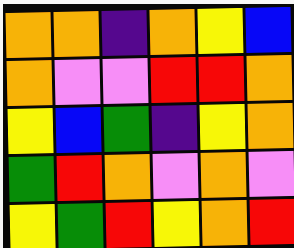[["orange", "orange", "indigo", "orange", "yellow", "blue"], ["orange", "violet", "violet", "red", "red", "orange"], ["yellow", "blue", "green", "indigo", "yellow", "orange"], ["green", "red", "orange", "violet", "orange", "violet"], ["yellow", "green", "red", "yellow", "orange", "red"]]